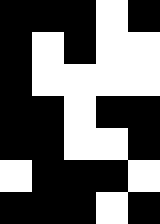[["black", "black", "black", "white", "black"], ["black", "white", "black", "white", "white"], ["black", "white", "white", "white", "white"], ["black", "black", "white", "black", "black"], ["black", "black", "white", "white", "black"], ["white", "black", "black", "black", "white"], ["black", "black", "black", "white", "black"]]